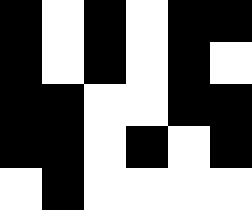[["black", "white", "black", "white", "black", "black"], ["black", "white", "black", "white", "black", "white"], ["black", "black", "white", "white", "black", "black"], ["black", "black", "white", "black", "white", "black"], ["white", "black", "white", "white", "white", "white"]]